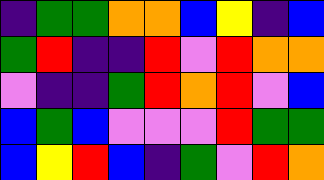[["indigo", "green", "green", "orange", "orange", "blue", "yellow", "indigo", "blue"], ["green", "red", "indigo", "indigo", "red", "violet", "red", "orange", "orange"], ["violet", "indigo", "indigo", "green", "red", "orange", "red", "violet", "blue"], ["blue", "green", "blue", "violet", "violet", "violet", "red", "green", "green"], ["blue", "yellow", "red", "blue", "indigo", "green", "violet", "red", "orange"]]